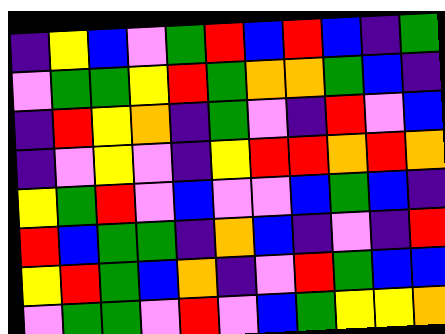[["indigo", "yellow", "blue", "violet", "green", "red", "blue", "red", "blue", "indigo", "green"], ["violet", "green", "green", "yellow", "red", "green", "orange", "orange", "green", "blue", "indigo"], ["indigo", "red", "yellow", "orange", "indigo", "green", "violet", "indigo", "red", "violet", "blue"], ["indigo", "violet", "yellow", "violet", "indigo", "yellow", "red", "red", "orange", "red", "orange"], ["yellow", "green", "red", "violet", "blue", "violet", "violet", "blue", "green", "blue", "indigo"], ["red", "blue", "green", "green", "indigo", "orange", "blue", "indigo", "violet", "indigo", "red"], ["yellow", "red", "green", "blue", "orange", "indigo", "violet", "red", "green", "blue", "blue"], ["violet", "green", "green", "violet", "red", "violet", "blue", "green", "yellow", "yellow", "orange"]]